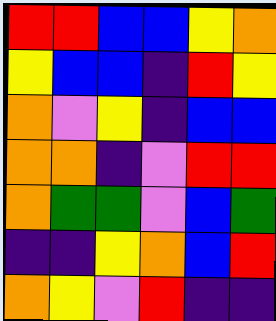[["red", "red", "blue", "blue", "yellow", "orange"], ["yellow", "blue", "blue", "indigo", "red", "yellow"], ["orange", "violet", "yellow", "indigo", "blue", "blue"], ["orange", "orange", "indigo", "violet", "red", "red"], ["orange", "green", "green", "violet", "blue", "green"], ["indigo", "indigo", "yellow", "orange", "blue", "red"], ["orange", "yellow", "violet", "red", "indigo", "indigo"]]